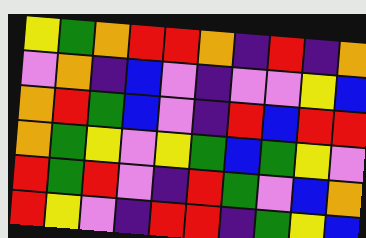[["yellow", "green", "orange", "red", "red", "orange", "indigo", "red", "indigo", "orange"], ["violet", "orange", "indigo", "blue", "violet", "indigo", "violet", "violet", "yellow", "blue"], ["orange", "red", "green", "blue", "violet", "indigo", "red", "blue", "red", "red"], ["orange", "green", "yellow", "violet", "yellow", "green", "blue", "green", "yellow", "violet"], ["red", "green", "red", "violet", "indigo", "red", "green", "violet", "blue", "orange"], ["red", "yellow", "violet", "indigo", "red", "red", "indigo", "green", "yellow", "blue"]]